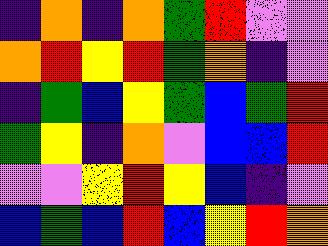[["indigo", "orange", "indigo", "orange", "green", "red", "violet", "violet"], ["orange", "red", "yellow", "red", "green", "orange", "indigo", "violet"], ["indigo", "green", "blue", "yellow", "green", "blue", "green", "red"], ["green", "yellow", "indigo", "orange", "violet", "blue", "blue", "red"], ["violet", "violet", "yellow", "red", "yellow", "blue", "indigo", "violet"], ["blue", "green", "blue", "red", "blue", "yellow", "red", "orange"]]